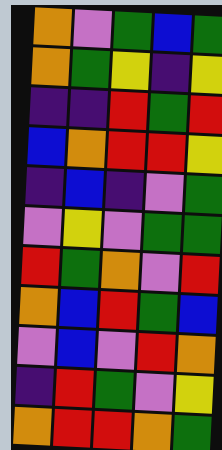[["orange", "violet", "green", "blue", "green"], ["orange", "green", "yellow", "indigo", "yellow"], ["indigo", "indigo", "red", "green", "red"], ["blue", "orange", "red", "red", "yellow"], ["indigo", "blue", "indigo", "violet", "green"], ["violet", "yellow", "violet", "green", "green"], ["red", "green", "orange", "violet", "red"], ["orange", "blue", "red", "green", "blue"], ["violet", "blue", "violet", "red", "orange"], ["indigo", "red", "green", "violet", "yellow"], ["orange", "red", "red", "orange", "green"]]